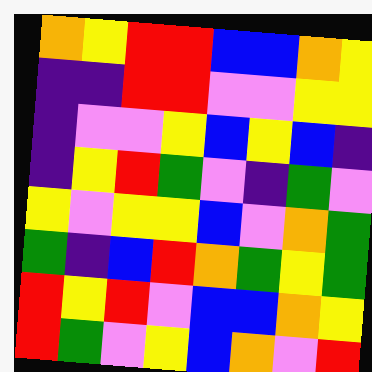[["orange", "yellow", "red", "red", "blue", "blue", "orange", "yellow"], ["indigo", "indigo", "red", "red", "violet", "violet", "yellow", "yellow"], ["indigo", "violet", "violet", "yellow", "blue", "yellow", "blue", "indigo"], ["indigo", "yellow", "red", "green", "violet", "indigo", "green", "violet"], ["yellow", "violet", "yellow", "yellow", "blue", "violet", "orange", "green"], ["green", "indigo", "blue", "red", "orange", "green", "yellow", "green"], ["red", "yellow", "red", "violet", "blue", "blue", "orange", "yellow"], ["red", "green", "violet", "yellow", "blue", "orange", "violet", "red"]]